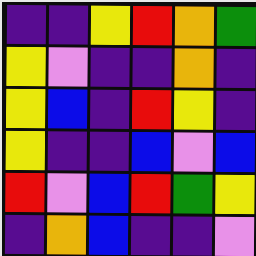[["indigo", "indigo", "yellow", "red", "orange", "green"], ["yellow", "violet", "indigo", "indigo", "orange", "indigo"], ["yellow", "blue", "indigo", "red", "yellow", "indigo"], ["yellow", "indigo", "indigo", "blue", "violet", "blue"], ["red", "violet", "blue", "red", "green", "yellow"], ["indigo", "orange", "blue", "indigo", "indigo", "violet"]]